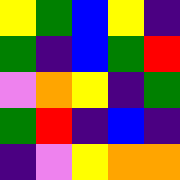[["yellow", "green", "blue", "yellow", "indigo"], ["green", "indigo", "blue", "green", "red"], ["violet", "orange", "yellow", "indigo", "green"], ["green", "red", "indigo", "blue", "indigo"], ["indigo", "violet", "yellow", "orange", "orange"]]